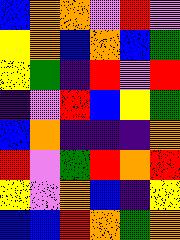[["blue", "orange", "orange", "violet", "red", "violet"], ["yellow", "orange", "blue", "orange", "blue", "green"], ["yellow", "green", "indigo", "red", "violet", "red"], ["indigo", "violet", "red", "blue", "yellow", "green"], ["blue", "orange", "indigo", "indigo", "indigo", "orange"], ["red", "violet", "green", "red", "orange", "red"], ["yellow", "violet", "orange", "blue", "indigo", "yellow"], ["blue", "blue", "red", "orange", "green", "orange"]]